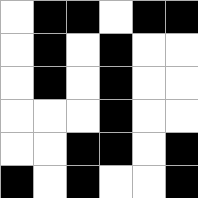[["white", "black", "black", "white", "black", "black"], ["white", "black", "white", "black", "white", "white"], ["white", "black", "white", "black", "white", "white"], ["white", "white", "white", "black", "white", "white"], ["white", "white", "black", "black", "white", "black"], ["black", "white", "black", "white", "white", "black"]]